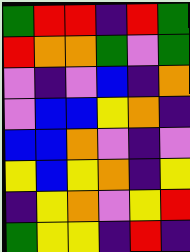[["green", "red", "red", "indigo", "red", "green"], ["red", "orange", "orange", "green", "violet", "green"], ["violet", "indigo", "violet", "blue", "indigo", "orange"], ["violet", "blue", "blue", "yellow", "orange", "indigo"], ["blue", "blue", "orange", "violet", "indigo", "violet"], ["yellow", "blue", "yellow", "orange", "indigo", "yellow"], ["indigo", "yellow", "orange", "violet", "yellow", "red"], ["green", "yellow", "yellow", "indigo", "red", "indigo"]]